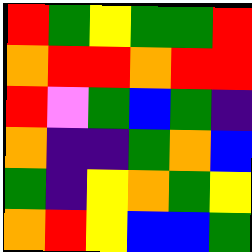[["red", "green", "yellow", "green", "green", "red"], ["orange", "red", "red", "orange", "red", "red"], ["red", "violet", "green", "blue", "green", "indigo"], ["orange", "indigo", "indigo", "green", "orange", "blue"], ["green", "indigo", "yellow", "orange", "green", "yellow"], ["orange", "red", "yellow", "blue", "blue", "green"]]